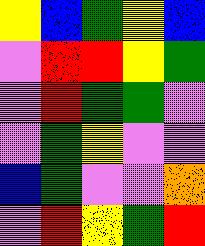[["yellow", "blue", "green", "yellow", "blue"], ["violet", "red", "red", "yellow", "green"], ["violet", "red", "green", "green", "violet"], ["violet", "green", "yellow", "violet", "violet"], ["blue", "green", "violet", "violet", "orange"], ["violet", "red", "yellow", "green", "red"]]